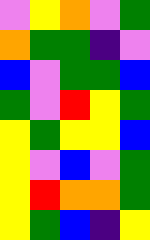[["violet", "yellow", "orange", "violet", "green"], ["orange", "green", "green", "indigo", "violet"], ["blue", "violet", "green", "green", "blue"], ["green", "violet", "red", "yellow", "green"], ["yellow", "green", "yellow", "yellow", "blue"], ["yellow", "violet", "blue", "violet", "green"], ["yellow", "red", "orange", "orange", "green"], ["yellow", "green", "blue", "indigo", "yellow"]]